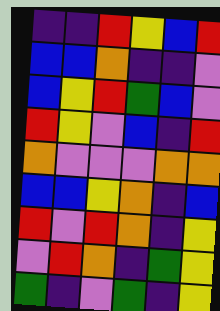[["indigo", "indigo", "red", "yellow", "blue", "red"], ["blue", "blue", "orange", "indigo", "indigo", "violet"], ["blue", "yellow", "red", "green", "blue", "violet"], ["red", "yellow", "violet", "blue", "indigo", "red"], ["orange", "violet", "violet", "violet", "orange", "orange"], ["blue", "blue", "yellow", "orange", "indigo", "blue"], ["red", "violet", "red", "orange", "indigo", "yellow"], ["violet", "red", "orange", "indigo", "green", "yellow"], ["green", "indigo", "violet", "green", "indigo", "yellow"]]